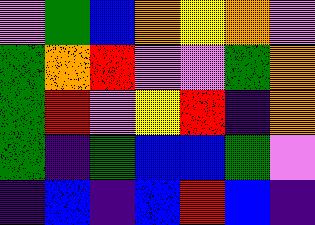[["violet", "green", "blue", "orange", "yellow", "orange", "violet"], ["green", "orange", "red", "violet", "violet", "green", "orange"], ["green", "red", "violet", "yellow", "red", "indigo", "orange"], ["green", "indigo", "green", "blue", "blue", "green", "violet"], ["indigo", "blue", "indigo", "blue", "red", "blue", "indigo"]]